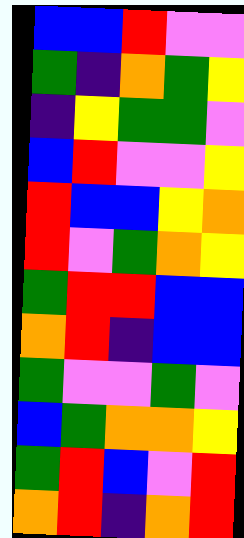[["blue", "blue", "red", "violet", "violet"], ["green", "indigo", "orange", "green", "yellow"], ["indigo", "yellow", "green", "green", "violet"], ["blue", "red", "violet", "violet", "yellow"], ["red", "blue", "blue", "yellow", "orange"], ["red", "violet", "green", "orange", "yellow"], ["green", "red", "red", "blue", "blue"], ["orange", "red", "indigo", "blue", "blue"], ["green", "violet", "violet", "green", "violet"], ["blue", "green", "orange", "orange", "yellow"], ["green", "red", "blue", "violet", "red"], ["orange", "red", "indigo", "orange", "red"]]